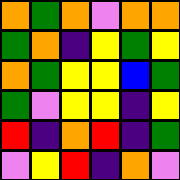[["orange", "green", "orange", "violet", "orange", "orange"], ["green", "orange", "indigo", "yellow", "green", "yellow"], ["orange", "green", "yellow", "yellow", "blue", "green"], ["green", "violet", "yellow", "yellow", "indigo", "yellow"], ["red", "indigo", "orange", "red", "indigo", "green"], ["violet", "yellow", "red", "indigo", "orange", "violet"]]